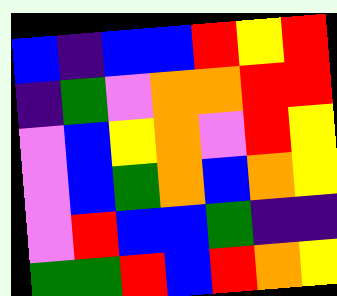[["blue", "indigo", "blue", "blue", "red", "yellow", "red"], ["indigo", "green", "violet", "orange", "orange", "red", "red"], ["violet", "blue", "yellow", "orange", "violet", "red", "yellow"], ["violet", "blue", "green", "orange", "blue", "orange", "yellow"], ["violet", "red", "blue", "blue", "green", "indigo", "indigo"], ["green", "green", "red", "blue", "red", "orange", "yellow"]]